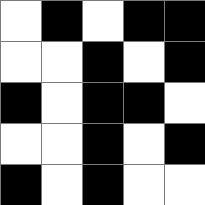[["white", "black", "white", "black", "black"], ["white", "white", "black", "white", "black"], ["black", "white", "black", "black", "white"], ["white", "white", "black", "white", "black"], ["black", "white", "black", "white", "white"]]